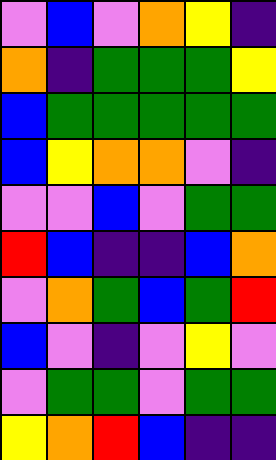[["violet", "blue", "violet", "orange", "yellow", "indigo"], ["orange", "indigo", "green", "green", "green", "yellow"], ["blue", "green", "green", "green", "green", "green"], ["blue", "yellow", "orange", "orange", "violet", "indigo"], ["violet", "violet", "blue", "violet", "green", "green"], ["red", "blue", "indigo", "indigo", "blue", "orange"], ["violet", "orange", "green", "blue", "green", "red"], ["blue", "violet", "indigo", "violet", "yellow", "violet"], ["violet", "green", "green", "violet", "green", "green"], ["yellow", "orange", "red", "blue", "indigo", "indigo"]]